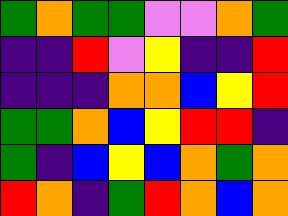[["green", "orange", "green", "green", "violet", "violet", "orange", "green"], ["indigo", "indigo", "red", "violet", "yellow", "indigo", "indigo", "red"], ["indigo", "indigo", "indigo", "orange", "orange", "blue", "yellow", "red"], ["green", "green", "orange", "blue", "yellow", "red", "red", "indigo"], ["green", "indigo", "blue", "yellow", "blue", "orange", "green", "orange"], ["red", "orange", "indigo", "green", "red", "orange", "blue", "orange"]]